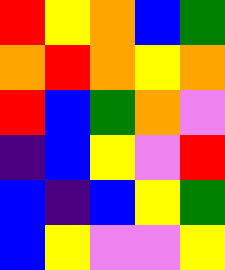[["red", "yellow", "orange", "blue", "green"], ["orange", "red", "orange", "yellow", "orange"], ["red", "blue", "green", "orange", "violet"], ["indigo", "blue", "yellow", "violet", "red"], ["blue", "indigo", "blue", "yellow", "green"], ["blue", "yellow", "violet", "violet", "yellow"]]